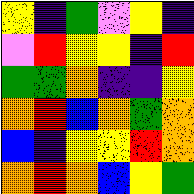[["yellow", "indigo", "green", "violet", "yellow", "indigo"], ["violet", "red", "yellow", "yellow", "indigo", "red"], ["green", "green", "orange", "indigo", "indigo", "yellow"], ["orange", "red", "blue", "orange", "green", "orange"], ["blue", "indigo", "yellow", "yellow", "red", "orange"], ["orange", "red", "orange", "blue", "yellow", "green"]]